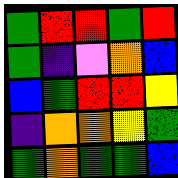[["green", "red", "red", "green", "red"], ["green", "indigo", "violet", "orange", "blue"], ["blue", "green", "red", "red", "yellow"], ["indigo", "orange", "orange", "yellow", "green"], ["green", "orange", "green", "green", "blue"]]